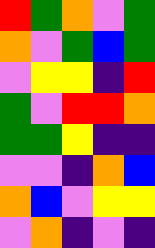[["red", "green", "orange", "violet", "green"], ["orange", "violet", "green", "blue", "green"], ["violet", "yellow", "yellow", "indigo", "red"], ["green", "violet", "red", "red", "orange"], ["green", "green", "yellow", "indigo", "indigo"], ["violet", "violet", "indigo", "orange", "blue"], ["orange", "blue", "violet", "yellow", "yellow"], ["violet", "orange", "indigo", "violet", "indigo"]]